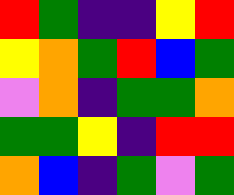[["red", "green", "indigo", "indigo", "yellow", "red"], ["yellow", "orange", "green", "red", "blue", "green"], ["violet", "orange", "indigo", "green", "green", "orange"], ["green", "green", "yellow", "indigo", "red", "red"], ["orange", "blue", "indigo", "green", "violet", "green"]]